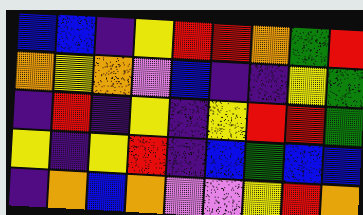[["blue", "blue", "indigo", "yellow", "red", "red", "orange", "green", "red"], ["orange", "yellow", "orange", "violet", "blue", "indigo", "indigo", "yellow", "green"], ["indigo", "red", "indigo", "yellow", "indigo", "yellow", "red", "red", "green"], ["yellow", "indigo", "yellow", "red", "indigo", "blue", "green", "blue", "blue"], ["indigo", "orange", "blue", "orange", "violet", "violet", "yellow", "red", "orange"]]